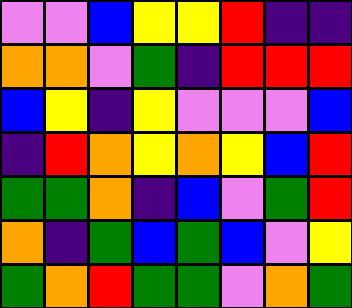[["violet", "violet", "blue", "yellow", "yellow", "red", "indigo", "indigo"], ["orange", "orange", "violet", "green", "indigo", "red", "red", "red"], ["blue", "yellow", "indigo", "yellow", "violet", "violet", "violet", "blue"], ["indigo", "red", "orange", "yellow", "orange", "yellow", "blue", "red"], ["green", "green", "orange", "indigo", "blue", "violet", "green", "red"], ["orange", "indigo", "green", "blue", "green", "blue", "violet", "yellow"], ["green", "orange", "red", "green", "green", "violet", "orange", "green"]]